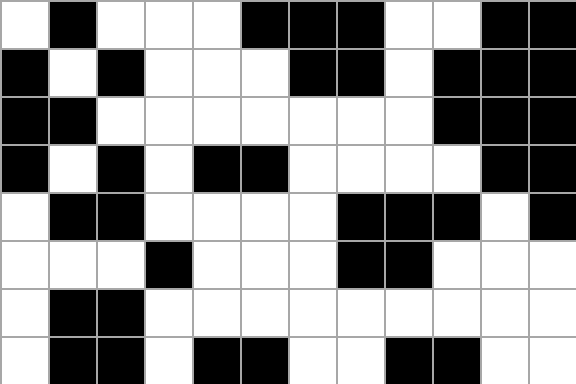[["white", "black", "white", "white", "white", "black", "black", "black", "white", "white", "black", "black"], ["black", "white", "black", "white", "white", "white", "black", "black", "white", "black", "black", "black"], ["black", "black", "white", "white", "white", "white", "white", "white", "white", "black", "black", "black"], ["black", "white", "black", "white", "black", "black", "white", "white", "white", "white", "black", "black"], ["white", "black", "black", "white", "white", "white", "white", "black", "black", "black", "white", "black"], ["white", "white", "white", "black", "white", "white", "white", "black", "black", "white", "white", "white"], ["white", "black", "black", "white", "white", "white", "white", "white", "white", "white", "white", "white"], ["white", "black", "black", "white", "black", "black", "white", "white", "black", "black", "white", "white"]]